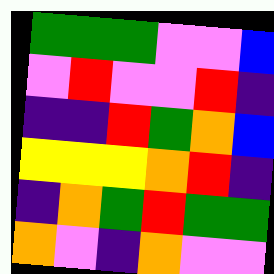[["green", "green", "green", "violet", "violet", "blue"], ["violet", "red", "violet", "violet", "red", "indigo"], ["indigo", "indigo", "red", "green", "orange", "blue"], ["yellow", "yellow", "yellow", "orange", "red", "indigo"], ["indigo", "orange", "green", "red", "green", "green"], ["orange", "violet", "indigo", "orange", "violet", "violet"]]